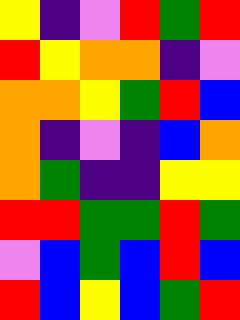[["yellow", "indigo", "violet", "red", "green", "red"], ["red", "yellow", "orange", "orange", "indigo", "violet"], ["orange", "orange", "yellow", "green", "red", "blue"], ["orange", "indigo", "violet", "indigo", "blue", "orange"], ["orange", "green", "indigo", "indigo", "yellow", "yellow"], ["red", "red", "green", "green", "red", "green"], ["violet", "blue", "green", "blue", "red", "blue"], ["red", "blue", "yellow", "blue", "green", "red"]]